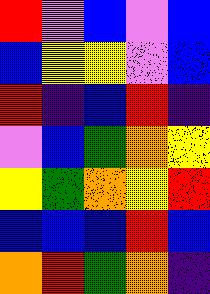[["red", "violet", "blue", "violet", "blue"], ["blue", "yellow", "yellow", "violet", "blue"], ["red", "indigo", "blue", "red", "indigo"], ["violet", "blue", "green", "orange", "yellow"], ["yellow", "green", "orange", "yellow", "red"], ["blue", "blue", "blue", "red", "blue"], ["orange", "red", "green", "orange", "indigo"]]